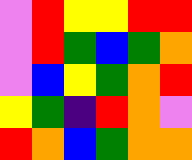[["violet", "red", "yellow", "yellow", "red", "red"], ["violet", "red", "green", "blue", "green", "orange"], ["violet", "blue", "yellow", "green", "orange", "red"], ["yellow", "green", "indigo", "red", "orange", "violet"], ["red", "orange", "blue", "green", "orange", "orange"]]